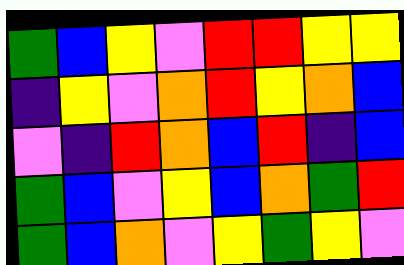[["green", "blue", "yellow", "violet", "red", "red", "yellow", "yellow"], ["indigo", "yellow", "violet", "orange", "red", "yellow", "orange", "blue"], ["violet", "indigo", "red", "orange", "blue", "red", "indigo", "blue"], ["green", "blue", "violet", "yellow", "blue", "orange", "green", "red"], ["green", "blue", "orange", "violet", "yellow", "green", "yellow", "violet"]]